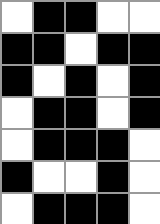[["white", "black", "black", "white", "white"], ["black", "black", "white", "black", "black"], ["black", "white", "black", "white", "black"], ["white", "black", "black", "white", "black"], ["white", "black", "black", "black", "white"], ["black", "white", "white", "black", "white"], ["white", "black", "black", "black", "white"]]